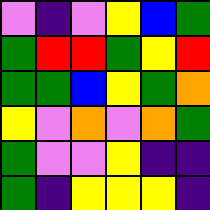[["violet", "indigo", "violet", "yellow", "blue", "green"], ["green", "red", "red", "green", "yellow", "red"], ["green", "green", "blue", "yellow", "green", "orange"], ["yellow", "violet", "orange", "violet", "orange", "green"], ["green", "violet", "violet", "yellow", "indigo", "indigo"], ["green", "indigo", "yellow", "yellow", "yellow", "indigo"]]